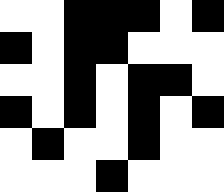[["white", "white", "black", "black", "black", "white", "black"], ["black", "white", "black", "black", "white", "white", "white"], ["white", "white", "black", "white", "black", "black", "white"], ["black", "white", "black", "white", "black", "white", "black"], ["white", "black", "white", "white", "black", "white", "white"], ["white", "white", "white", "black", "white", "white", "white"]]